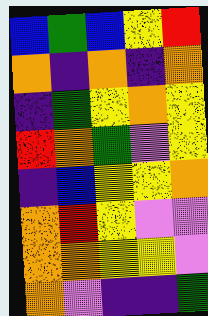[["blue", "green", "blue", "yellow", "red"], ["orange", "indigo", "orange", "indigo", "orange"], ["indigo", "green", "yellow", "orange", "yellow"], ["red", "orange", "green", "violet", "yellow"], ["indigo", "blue", "yellow", "yellow", "orange"], ["orange", "red", "yellow", "violet", "violet"], ["orange", "orange", "yellow", "yellow", "violet"], ["orange", "violet", "indigo", "indigo", "green"]]